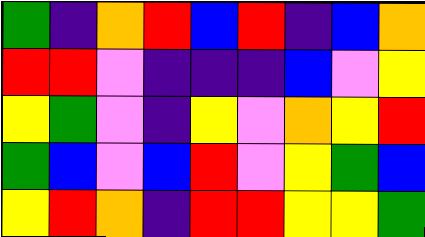[["green", "indigo", "orange", "red", "blue", "red", "indigo", "blue", "orange"], ["red", "red", "violet", "indigo", "indigo", "indigo", "blue", "violet", "yellow"], ["yellow", "green", "violet", "indigo", "yellow", "violet", "orange", "yellow", "red"], ["green", "blue", "violet", "blue", "red", "violet", "yellow", "green", "blue"], ["yellow", "red", "orange", "indigo", "red", "red", "yellow", "yellow", "green"]]